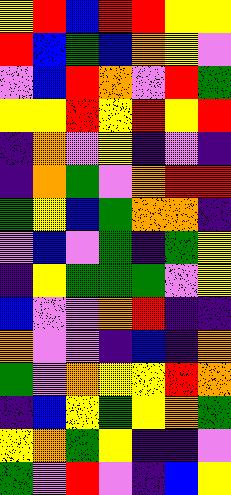[["yellow", "red", "blue", "red", "red", "yellow", "yellow"], ["red", "blue", "green", "blue", "orange", "yellow", "violet"], ["violet", "blue", "red", "orange", "violet", "red", "green"], ["yellow", "yellow", "red", "yellow", "red", "yellow", "red"], ["indigo", "orange", "violet", "yellow", "indigo", "violet", "indigo"], ["indigo", "orange", "green", "violet", "orange", "red", "red"], ["green", "yellow", "blue", "green", "orange", "orange", "indigo"], ["violet", "blue", "violet", "green", "indigo", "green", "yellow"], ["indigo", "yellow", "green", "green", "green", "violet", "yellow"], ["blue", "violet", "violet", "orange", "red", "indigo", "indigo"], ["orange", "violet", "violet", "indigo", "blue", "indigo", "orange"], ["green", "violet", "orange", "yellow", "yellow", "red", "orange"], ["indigo", "blue", "yellow", "green", "yellow", "orange", "green"], ["yellow", "orange", "green", "yellow", "indigo", "indigo", "violet"], ["green", "violet", "red", "violet", "indigo", "blue", "yellow"]]